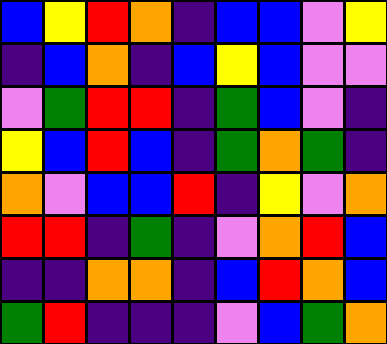[["blue", "yellow", "red", "orange", "indigo", "blue", "blue", "violet", "yellow"], ["indigo", "blue", "orange", "indigo", "blue", "yellow", "blue", "violet", "violet"], ["violet", "green", "red", "red", "indigo", "green", "blue", "violet", "indigo"], ["yellow", "blue", "red", "blue", "indigo", "green", "orange", "green", "indigo"], ["orange", "violet", "blue", "blue", "red", "indigo", "yellow", "violet", "orange"], ["red", "red", "indigo", "green", "indigo", "violet", "orange", "red", "blue"], ["indigo", "indigo", "orange", "orange", "indigo", "blue", "red", "orange", "blue"], ["green", "red", "indigo", "indigo", "indigo", "violet", "blue", "green", "orange"]]